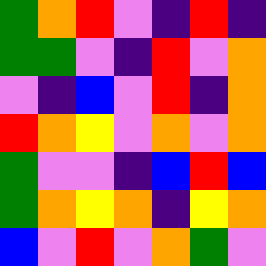[["green", "orange", "red", "violet", "indigo", "red", "indigo"], ["green", "green", "violet", "indigo", "red", "violet", "orange"], ["violet", "indigo", "blue", "violet", "red", "indigo", "orange"], ["red", "orange", "yellow", "violet", "orange", "violet", "orange"], ["green", "violet", "violet", "indigo", "blue", "red", "blue"], ["green", "orange", "yellow", "orange", "indigo", "yellow", "orange"], ["blue", "violet", "red", "violet", "orange", "green", "violet"]]